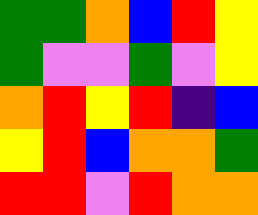[["green", "green", "orange", "blue", "red", "yellow"], ["green", "violet", "violet", "green", "violet", "yellow"], ["orange", "red", "yellow", "red", "indigo", "blue"], ["yellow", "red", "blue", "orange", "orange", "green"], ["red", "red", "violet", "red", "orange", "orange"]]